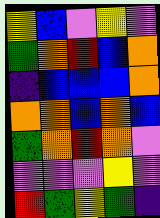[["yellow", "blue", "violet", "yellow", "violet"], ["green", "orange", "red", "blue", "orange"], ["indigo", "blue", "blue", "blue", "orange"], ["orange", "orange", "blue", "orange", "blue"], ["green", "orange", "red", "orange", "violet"], ["violet", "violet", "violet", "yellow", "violet"], ["red", "green", "yellow", "green", "indigo"]]